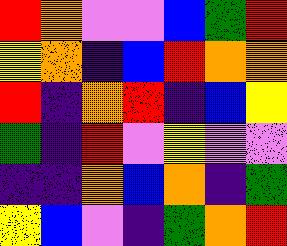[["red", "orange", "violet", "violet", "blue", "green", "red"], ["yellow", "orange", "indigo", "blue", "red", "orange", "orange"], ["red", "indigo", "orange", "red", "indigo", "blue", "yellow"], ["green", "indigo", "red", "violet", "yellow", "violet", "violet"], ["indigo", "indigo", "orange", "blue", "orange", "indigo", "green"], ["yellow", "blue", "violet", "indigo", "green", "orange", "red"]]